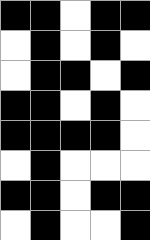[["black", "black", "white", "black", "black"], ["white", "black", "white", "black", "white"], ["white", "black", "black", "white", "black"], ["black", "black", "white", "black", "white"], ["black", "black", "black", "black", "white"], ["white", "black", "white", "white", "white"], ["black", "black", "white", "black", "black"], ["white", "black", "white", "white", "black"]]